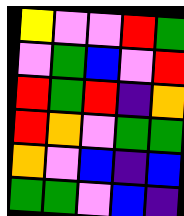[["yellow", "violet", "violet", "red", "green"], ["violet", "green", "blue", "violet", "red"], ["red", "green", "red", "indigo", "orange"], ["red", "orange", "violet", "green", "green"], ["orange", "violet", "blue", "indigo", "blue"], ["green", "green", "violet", "blue", "indigo"]]